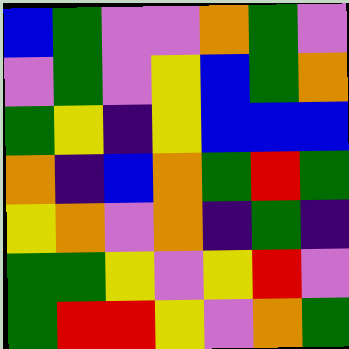[["blue", "green", "violet", "violet", "orange", "green", "violet"], ["violet", "green", "violet", "yellow", "blue", "green", "orange"], ["green", "yellow", "indigo", "yellow", "blue", "blue", "blue"], ["orange", "indigo", "blue", "orange", "green", "red", "green"], ["yellow", "orange", "violet", "orange", "indigo", "green", "indigo"], ["green", "green", "yellow", "violet", "yellow", "red", "violet"], ["green", "red", "red", "yellow", "violet", "orange", "green"]]